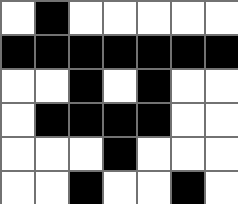[["white", "black", "white", "white", "white", "white", "white"], ["black", "black", "black", "black", "black", "black", "black"], ["white", "white", "black", "white", "black", "white", "white"], ["white", "black", "black", "black", "black", "white", "white"], ["white", "white", "white", "black", "white", "white", "white"], ["white", "white", "black", "white", "white", "black", "white"]]